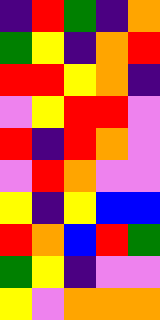[["indigo", "red", "green", "indigo", "orange"], ["green", "yellow", "indigo", "orange", "red"], ["red", "red", "yellow", "orange", "indigo"], ["violet", "yellow", "red", "red", "violet"], ["red", "indigo", "red", "orange", "violet"], ["violet", "red", "orange", "violet", "violet"], ["yellow", "indigo", "yellow", "blue", "blue"], ["red", "orange", "blue", "red", "green"], ["green", "yellow", "indigo", "violet", "violet"], ["yellow", "violet", "orange", "orange", "orange"]]